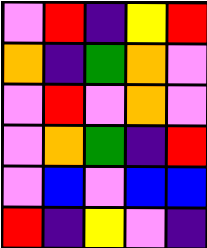[["violet", "red", "indigo", "yellow", "red"], ["orange", "indigo", "green", "orange", "violet"], ["violet", "red", "violet", "orange", "violet"], ["violet", "orange", "green", "indigo", "red"], ["violet", "blue", "violet", "blue", "blue"], ["red", "indigo", "yellow", "violet", "indigo"]]